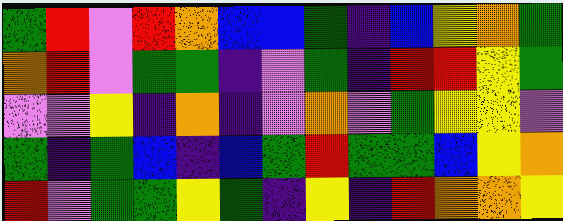[["green", "red", "violet", "red", "orange", "blue", "blue", "green", "indigo", "blue", "yellow", "orange", "green"], ["orange", "red", "violet", "green", "green", "indigo", "violet", "green", "indigo", "red", "red", "yellow", "green"], ["violet", "violet", "yellow", "indigo", "orange", "indigo", "violet", "orange", "violet", "green", "yellow", "yellow", "violet"], ["green", "indigo", "green", "blue", "indigo", "blue", "green", "red", "green", "green", "blue", "yellow", "orange"], ["red", "violet", "green", "green", "yellow", "green", "indigo", "yellow", "indigo", "red", "orange", "orange", "yellow"]]